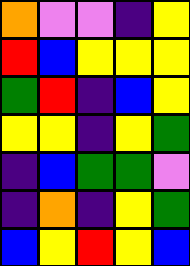[["orange", "violet", "violet", "indigo", "yellow"], ["red", "blue", "yellow", "yellow", "yellow"], ["green", "red", "indigo", "blue", "yellow"], ["yellow", "yellow", "indigo", "yellow", "green"], ["indigo", "blue", "green", "green", "violet"], ["indigo", "orange", "indigo", "yellow", "green"], ["blue", "yellow", "red", "yellow", "blue"]]